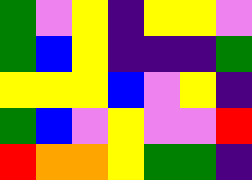[["green", "violet", "yellow", "indigo", "yellow", "yellow", "violet"], ["green", "blue", "yellow", "indigo", "indigo", "indigo", "green"], ["yellow", "yellow", "yellow", "blue", "violet", "yellow", "indigo"], ["green", "blue", "violet", "yellow", "violet", "violet", "red"], ["red", "orange", "orange", "yellow", "green", "green", "indigo"]]